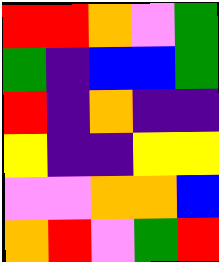[["red", "red", "orange", "violet", "green"], ["green", "indigo", "blue", "blue", "green"], ["red", "indigo", "orange", "indigo", "indigo"], ["yellow", "indigo", "indigo", "yellow", "yellow"], ["violet", "violet", "orange", "orange", "blue"], ["orange", "red", "violet", "green", "red"]]